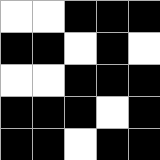[["white", "white", "black", "black", "black"], ["black", "black", "white", "black", "white"], ["white", "white", "black", "black", "black"], ["black", "black", "black", "white", "black"], ["black", "black", "white", "black", "black"]]